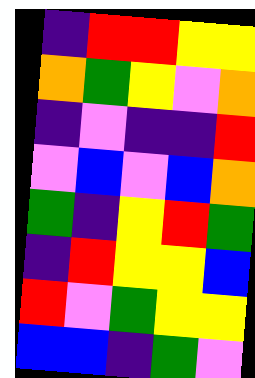[["indigo", "red", "red", "yellow", "yellow"], ["orange", "green", "yellow", "violet", "orange"], ["indigo", "violet", "indigo", "indigo", "red"], ["violet", "blue", "violet", "blue", "orange"], ["green", "indigo", "yellow", "red", "green"], ["indigo", "red", "yellow", "yellow", "blue"], ["red", "violet", "green", "yellow", "yellow"], ["blue", "blue", "indigo", "green", "violet"]]